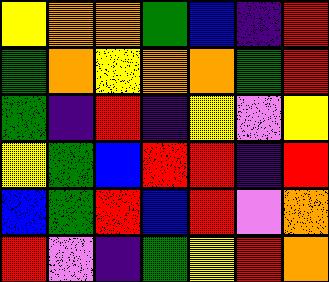[["yellow", "orange", "orange", "green", "blue", "indigo", "red"], ["green", "orange", "yellow", "orange", "orange", "green", "red"], ["green", "indigo", "red", "indigo", "yellow", "violet", "yellow"], ["yellow", "green", "blue", "red", "red", "indigo", "red"], ["blue", "green", "red", "blue", "red", "violet", "orange"], ["red", "violet", "indigo", "green", "yellow", "red", "orange"]]